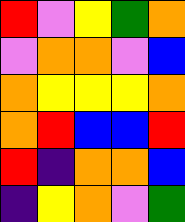[["red", "violet", "yellow", "green", "orange"], ["violet", "orange", "orange", "violet", "blue"], ["orange", "yellow", "yellow", "yellow", "orange"], ["orange", "red", "blue", "blue", "red"], ["red", "indigo", "orange", "orange", "blue"], ["indigo", "yellow", "orange", "violet", "green"]]